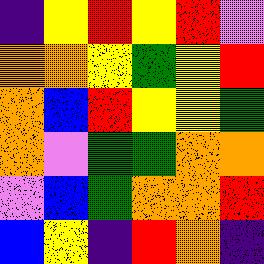[["indigo", "yellow", "red", "yellow", "red", "violet"], ["orange", "orange", "yellow", "green", "yellow", "red"], ["orange", "blue", "red", "yellow", "yellow", "green"], ["orange", "violet", "green", "green", "orange", "orange"], ["violet", "blue", "green", "orange", "orange", "red"], ["blue", "yellow", "indigo", "red", "orange", "indigo"]]